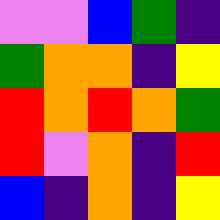[["violet", "violet", "blue", "green", "indigo"], ["green", "orange", "orange", "indigo", "yellow"], ["red", "orange", "red", "orange", "green"], ["red", "violet", "orange", "indigo", "red"], ["blue", "indigo", "orange", "indigo", "yellow"]]